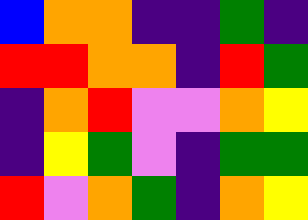[["blue", "orange", "orange", "indigo", "indigo", "green", "indigo"], ["red", "red", "orange", "orange", "indigo", "red", "green"], ["indigo", "orange", "red", "violet", "violet", "orange", "yellow"], ["indigo", "yellow", "green", "violet", "indigo", "green", "green"], ["red", "violet", "orange", "green", "indigo", "orange", "yellow"]]